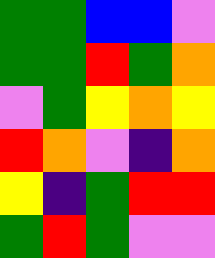[["green", "green", "blue", "blue", "violet"], ["green", "green", "red", "green", "orange"], ["violet", "green", "yellow", "orange", "yellow"], ["red", "orange", "violet", "indigo", "orange"], ["yellow", "indigo", "green", "red", "red"], ["green", "red", "green", "violet", "violet"]]